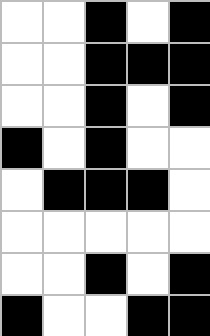[["white", "white", "black", "white", "black"], ["white", "white", "black", "black", "black"], ["white", "white", "black", "white", "black"], ["black", "white", "black", "white", "white"], ["white", "black", "black", "black", "white"], ["white", "white", "white", "white", "white"], ["white", "white", "black", "white", "black"], ["black", "white", "white", "black", "black"]]